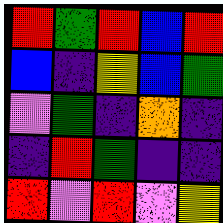[["red", "green", "red", "blue", "red"], ["blue", "indigo", "yellow", "blue", "green"], ["violet", "green", "indigo", "orange", "indigo"], ["indigo", "red", "green", "indigo", "indigo"], ["red", "violet", "red", "violet", "yellow"]]